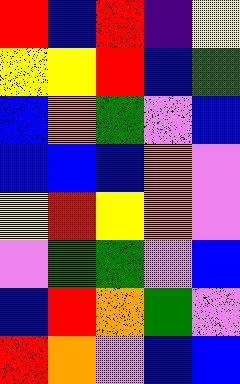[["red", "blue", "red", "indigo", "yellow"], ["yellow", "yellow", "red", "blue", "green"], ["blue", "orange", "green", "violet", "blue"], ["blue", "blue", "blue", "orange", "violet"], ["yellow", "red", "yellow", "orange", "violet"], ["violet", "green", "green", "violet", "blue"], ["blue", "red", "orange", "green", "violet"], ["red", "orange", "violet", "blue", "blue"]]